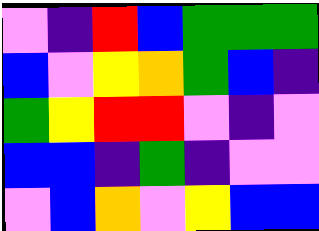[["violet", "indigo", "red", "blue", "green", "green", "green"], ["blue", "violet", "yellow", "orange", "green", "blue", "indigo"], ["green", "yellow", "red", "red", "violet", "indigo", "violet"], ["blue", "blue", "indigo", "green", "indigo", "violet", "violet"], ["violet", "blue", "orange", "violet", "yellow", "blue", "blue"]]